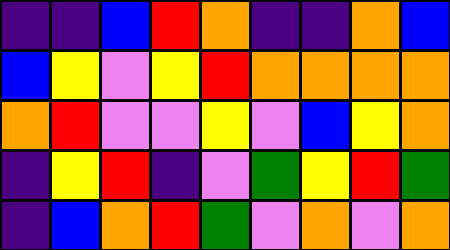[["indigo", "indigo", "blue", "red", "orange", "indigo", "indigo", "orange", "blue"], ["blue", "yellow", "violet", "yellow", "red", "orange", "orange", "orange", "orange"], ["orange", "red", "violet", "violet", "yellow", "violet", "blue", "yellow", "orange"], ["indigo", "yellow", "red", "indigo", "violet", "green", "yellow", "red", "green"], ["indigo", "blue", "orange", "red", "green", "violet", "orange", "violet", "orange"]]